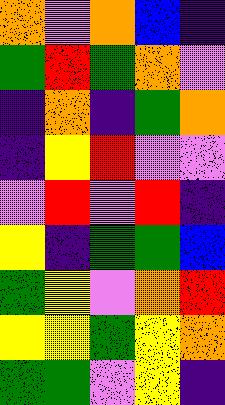[["orange", "violet", "orange", "blue", "indigo"], ["green", "red", "green", "orange", "violet"], ["indigo", "orange", "indigo", "green", "orange"], ["indigo", "yellow", "red", "violet", "violet"], ["violet", "red", "violet", "red", "indigo"], ["yellow", "indigo", "green", "green", "blue"], ["green", "yellow", "violet", "orange", "red"], ["yellow", "yellow", "green", "yellow", "orange"], ["green", "green", "violet", "yellow", "indigo"]]